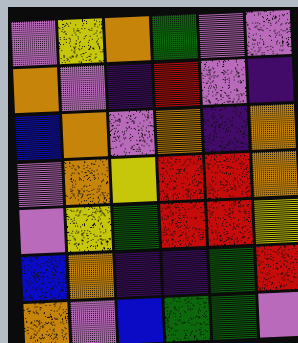[["violet", "yellow", "orange", "green", "violet", "violet"], ["orange", "violet", "indigo", "red", "violet", "indigo"], ["blue", "orange", "violet", "orange", "indigo", "orange"], ["violet", "orange", "yellow", "red", "red", "orange"], ["violet", "yellow", "green", "red", "red", "yellow"], ["blue", "orange", "indigo", "indigo", "green", "red"], ["orange", "violet", "blue", "green", "green", "violet"]]